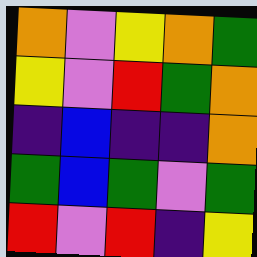[["orange", "violet", "yellow", "orange", "green"], ["yellow", "violet", "red", "green", "orange"], ["indigo", "blue", "indigo", "indigo", "orange"], ["green", "blue", "green", "violet", "green"], ["red", "violet", "red", "indigo", "yellow"]]